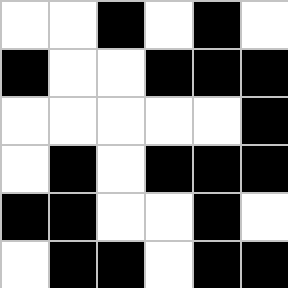[["white", "white", "black", "white", "black", "white"], ["black", "white", "white", "black", "black", "black"], ["white", "white", "white", "white", "white", "black"], ["white", "black", "white", "black", "black", "black"], ["black", "black", "white", "white", "black", "white"], ["white", "black", "black", "white", "black", "black"]]